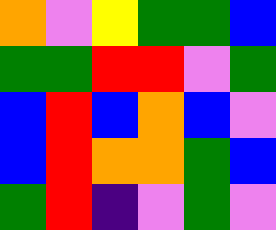[["orange", "violet", "yellow", "green", "green", "blue"], ["green", "green", "red", "red", "violet", "green"], ["blue", "red", "blue", "orange", "blue", "violet"], ["blue", "red", "orange", "orange", "green", "blue"], ["green", "red", "indigo", "violet", "green", "violet"]]